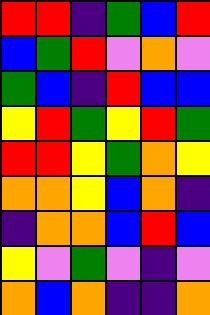[["red", "red", "indigo", "green", "blue", "red"], ["blue", "green", "red", "violet", "orange", "violet"], ["green", "blue", "indigo", "red", "blue", "blue"], ["yellow", "red", "green", "yellow", "red", "green"], ["red", "red", "yellow", "green", "orange", "yellow"], ["orange", "orange", "yellow", "blue", "orange", "indigo"], ["indigo", "orange", "orange", "blue", "red", "blue"], ["yellow", "violet", "green", "violet", "indigo", "violet"], ["orange", "blue", "orange", "indigo", "indigo", "orange"]]